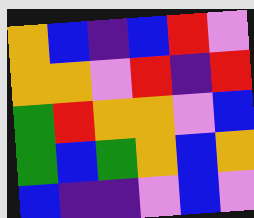[["orange", "blue", "indigo", "blue", "red", "violet"], ["orange", "orange", "violet", "red", "indigo", "red"], ["green", "red", "orange", "orange", "violet", "blue"], ["green", "blue", "green", "orange", "blue", "orange"], ["blue", "indigo", "indigo", "violet", "blue", "violet"]]